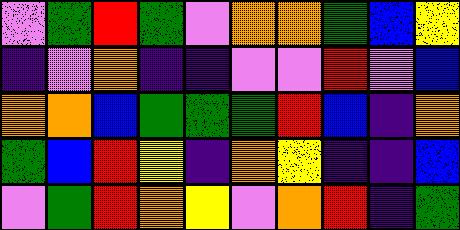[["violet", "green", "red", "green", "violet", "orange", "orange", "green", "blue", "yellow"], ["indigo", "violet", "orange", "indigo", "indigo", "violet", "violet", "red", "violet", "blue"], ["orange", "orange", "blue", "green", "green", "green", "red", "blue", "indigo", "orange"], ["green", "blue", "red", "yellow", "indigo", "orange", "yellow", "indigo", "indigo", "blue"], ["violet", "green", "red", "orange", "yellow", "violet", "orange", "red", "indigo", "green"]]